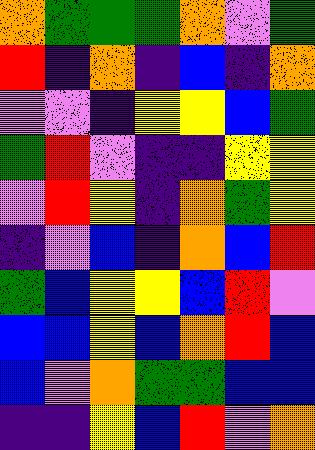[["orange", "green", "green", "green", "orange", "violet", "green"], ["red", "indigo", "orange", "indigo", "blue", "indigo", "orange"], ["violet", "violet", "indigo", "yellow", "yellow", "blue", "green"], ["green", "red", "violet", "indigo", "indigo", "yellow", "yellow"], ["violet", "red", "yellow", "indigo", "orange", "green", "yellow"], ["indigo", "violet", "blue", "indigo", "orange", "blue", "red"], ["green", "blue", "yellow", "yellow", "blue", "red", "violet"], ["blue", "blue", "yellow", "blue", "orange", "red", "blue"], ["blue", "violet", "orange", "green", "green", "blue", "blue"], ["indigo", "indigo", "yellow", "blue", "red", "violet", "orange"]]